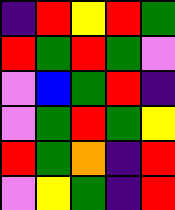[["indigo", "red", "yellow", "red", "green"], ["red", "green", "red", "green", "violet"], ["violet", "blue", "green", "red", "indigo"], ["violet", "green", "red", "green", "yellow"], ["red", "green", "orange", "indigo", "red"], ["violet", "yellow", "green", "indigo", "red"]]